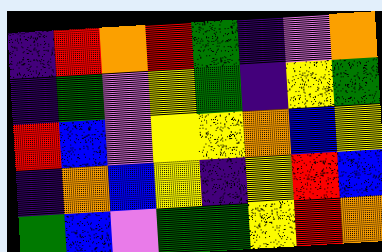[["indigo", "red", "orange", "red", "green", "indigo", "violet", "orange"], ["indigo", "green", "violet", "yellow", "green", "indigo", "yellow", "green"], ["red", "blue", "violet", "yellow", "yellow", "orange", "blue", "yellow"], ["indigo", "orange", "blue", "yellow", "indigo", "yellow", "red", "blue"], ["green", "blue", "violet", "green", "green", "yellow", "red", "orange"]]